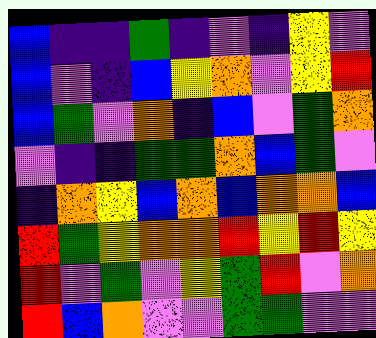[["blue", "indigo", "indigo", "green", "indigo", "violet", "indigo", "yellow", "violet"], ["blue", "violet", "indigo", "blue", "yellow", "orange", "violet", "yellow", "red"], ["blue", "green", "violet", "orange", "indigo", "blue", "violet", "green", "orange"], ["violet", "indigo", "indigo", "green", "green", "orange", "blue", "green", "violet"], ["indigo", "orange", "yellow", "blue", "orange", "blue", "orange", "orange", "blue"], ["red", "green", "yellow", "orange", "orange", "red", "yellow", "red", "yellow"], ["red", "violet", "green", "violet", "yellow", "green", "red", "violet", "orange"], ["red", "blue", "orange", "violet", "violet", "green", "green", "violet", "violet"]]